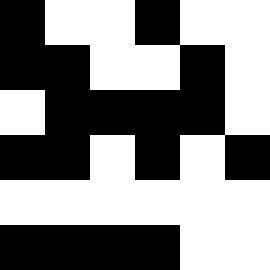[["black", "white", "white", "black", "white", "white"], ["black", "black", "white", "white", "black", "white"], ["white", "black", "black", "black", "black", "white"], ["black", "black", "white", "black", "white", "black"], ["white", "white", "white", "white", "white", "white"], ["black", "black", "black", "black", "white", "white"]]